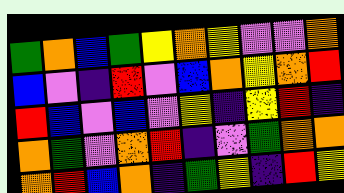[["green", "orange", "blue", "green", "yellow", "orange", "yellow", "violet", "violet", "orange"], ["blue", "violet", "indigo", "red", "violet", "blue", "orange", "yellow", "orange", "red"], ["red", "blue", "violet", "blue", "violet", "yellow", "indigo", "yellow", "red", "indigo"], ["orange", "green", "violet", "orange", "red", "indigo", "violet", "green", "orange", "orange"], ["orange", "red", "blue", "orange", "indigo", "green", "yellow", "indigo", "red", "yellow"]]